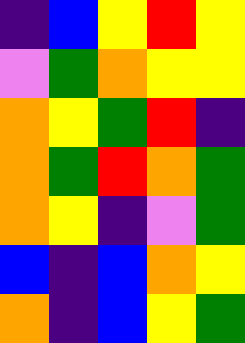[["indigo", "blue", "yellow", "red", "yellow"], ["violet", "green", "orange", "yellow", "yellow"], ["orange", "yellow", "green", "red", "indigo"], ["orange", "green", "red", "orange", "green"], ["orange", "yellow", "indigo", "violet", "green"], ["blue", "indigo", "blue", "orange", "yellow"], ["orange", "indigo", "blue", "yellow", "green"]]